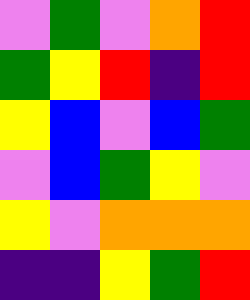[["violet", "green", "violet", "orange", "red"], ["green", "yellow", "red", "indigo", "red"], ["yellow", "blue", "violet", "blue", "green"], ["violet", "blue", "green", "yellow", "violet"], ["yellow", "violet", "orange", "orange", "orange"], ["indigo", "indigo", "yellow", "green", "red"]]